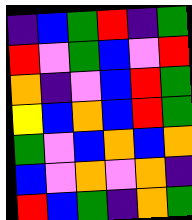[["indigo", "blue", "green", "red", "indigo", "green"], ["red", "violet", "green", "blue", "violet", "red"], ["orange", "indigo", "violet", "blue", "red", "green"], ["yellow", "blue", "orange", "blue", "red", "green"], ["green", "violet", "blue", "orange", "blue", "orange"], ["blue", "violet", "orange", "violet", "orange", "indigo"], ["red", "blue", "green", "indigo", "orange", "green"]]